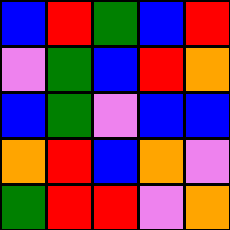[["blue", "red", "green", "blue", "red"], ["violet", "green", "blue", "red", "orange"], ["blue", "green", "violet", "blue", "blue"], ["orange", "red", "blue", "orange", "violet"], ["green", "red", "red", "violet", "orange"]]